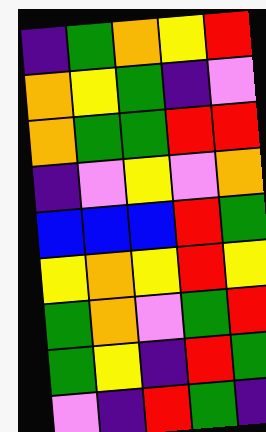[["indigo", "green", "orange", "yellow", "red"], ["orange", "yellow", "green", "indigo", "violet"], ["orange", "green", "green", "red", "red"], ["indigo", "violet", "yellow", "violet", "orange"], ["blue", "blue", "blue", "red", "green"], ["yellow", "orange", "yellow", "red", "yellow"], ["green", "orange", "violet", "green", "red"], ["green", "yellow", "indigo", "red", "green"], ["violet", "indigo", "red", "green", "indigo"]]